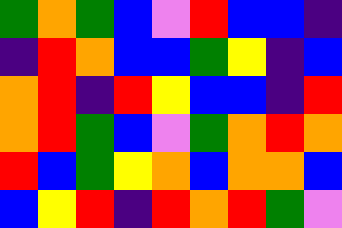[["green", "orange", "green", "blue", "violet", "red", "blue", "blue", "indigo"], ["indigo", "red", "orange", "blue", "blue", "green", "yellow", "indigo", "blue"], ["orange", "red", "indigo", "red", "yellow", "blue", "blue", "indigo", "red"], ["orange", "red", "green", "blue", "violet", "green", "orange", "red", "orange"], ["red", "blue", "green", "yellow", "orange", "blue", "orange", "orange", "blue"], ["blue", "yellow", "red", "indigo", "red", "orange", "red", "green", "violet"]]